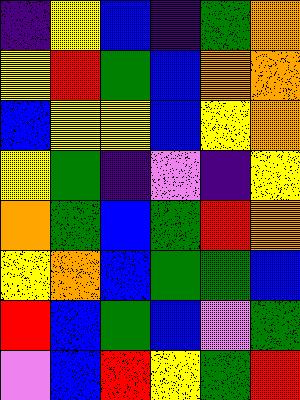[["indigo", "yellow", "blue", "indigo", "green", "orange"], ["yellow", "red", "green", "blue", "orange", "orange"], ["blue", "yellow", "yellow", "blue", "yellow", "orange"], ["yellow", "green", "indigo", "violet", "indigo", "yellow"], ["orange", "green", "blue", "green", "red", "orange"], ["yellow", "orange", "blue", "green", "green", "blue"], ["red", "blue", "green", "blue", "violet", "green"], ["violet", "blue", "red", "yellow", "green", "red"]]